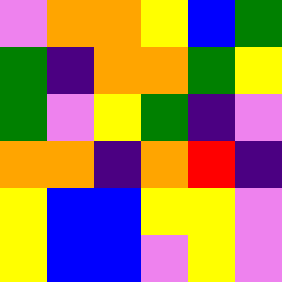[["violet", "orange", "orange", "yellow", "blue", "green"], ["green", "indigo", "orange", "orange", "green", "yellow"], ["green", "violet", "yellow", "green", "indigo", "violet"], ["orange", "orange", "indigo", "orange", "red", "indigo"], ["yellow", "blue", "blue", "yellow", "yellow", "violet"], ["yellow", "blue", "blue", "violet", "yellow", "violet"]]